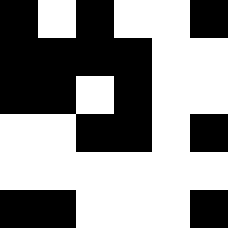[["black", "white", "black", "white", "white", "black"], ["black", "black", "black", "black", "white", "white"], ["black", "black", "white", "black", "white", "white"], ["white", "white", "black", "black", "white", "black"], ["white", "white", "white", "white", "white", "white"], ["black", "black", "white", "white", "white", "black"]]